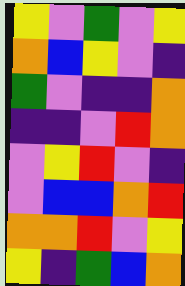[["yellow", "violet", "green", "violet", "yellow"], ["orange", "blue", "yellow", "violet", "indigo"], ["green", "violet", "indigo", "indigo", "orange"], ["indigo", "indigo", "violet", "red", "orange"], ["violet", "yellow", "red", "violet", "indigo"], ["violet", "blue", "blue", "orange", "red"], ["orange", "orange", "red", "violet", "yellow"], ["yellow", "indigo", "green", "blue", "orange"]]